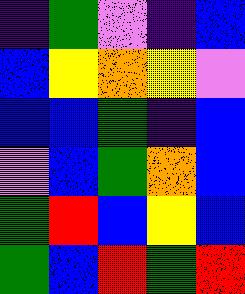[["indigo", "green", "violet", "indigo", "blue"], ["blue", "yellow", "orange", "yellow", "violet"], ["blue", "blue", "green", "indigo", "blue"], ["violet", "blue", "green", "orange", "blue"], ["green", "red", "blue", "yellow", "blue"], ["green", "blue", "red", "green", "red"]]